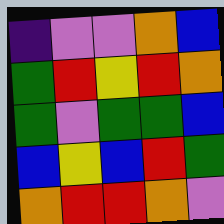[["indigo", "violet", "violet", "orange", "blue"], ["green", "red", "yellow", "red", "orange"], ["green", "violet", "green", "green", "blue"], ["blue", "yellow", "blue", "red", "green"], ["orange", "red", "red", "orange", "violet"]]